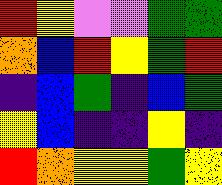[["red", "yellow", "violet", "violet", "green", "green"], ["orange", "blue", "red", "yellow", "green", "red"], ["indigo", "blue", "green", "indigo", "blue", "green"], ["yellow", "blue", "indigo", "indigo", "yellow", "indigo"], ["red", "orange", "yellow", "yellow", "green", "yellow"]]